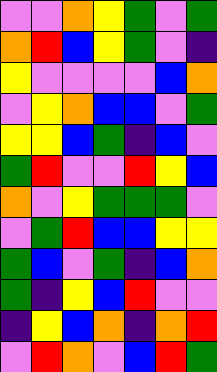[["violet", "violet", "orange", "yellow", "green", "violet", "green"], ["orange", "red", "blue", "yellow", "green", "violet", "indigo"], ["yellow", "violet", "violet", "violet", "violet", "blue", "orange"], ["violet", "yellow", "orange", "blue", "blue", "violet", "green"], ["yellow", "yellow", "blue", "green", "indigo", "blue", "violet"], ["green", "red", "violet", "violet", "red", "yellow", "blue"], ["orange", "violet", "yellow", "green", "green", "green", "violet"], ["violet", "green", "red", "blue", "blue", "yellow", "yellow"], ["green", "blue", "violet", "green", "indigo", "blue", "orange"], ["green", "indigo", "yellow", "blue", "red", "violet", "violet"], ["indigo", "yellow", "blue", "orange", "indigo", "orange", "red"], ["violet", "red", "orange", "violet", "blue", "red", "green"]]